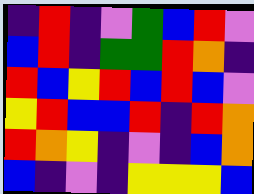[["indigo", "red", "indigo", "violet", "green", "blue", "red", "violet"], ["blue", "red", "indigo", "green", "green", "red", "orange", "indigo"], ["red", "blue", "yellow", "red", "blue", "red", "blue", "violet"], ["yellow", "red", "blue", "blue", "red", "indigo", "red", "orange"], ["red", "orange", "yellow", "indigo", "violet", "indigo", "blue", "orange"], ["blue", "indigo", "violet", "indigo", "yellow", "yellow", "yellow", "blue"]]